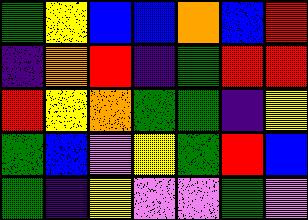[["green", "yellow", "blue", "blue", "orange", "blue", "red"], ["indigo", "orange", "red", "indigo", "green", "red", "red"], ["red", "yellow", "orange", "green", "green", "indigo", "yellow"], ["green", "blue", "violet", "yellow", "green", "red", "blue"], ["green", "indigo", "yellow", "violet", "violet", "green", "violet"]]